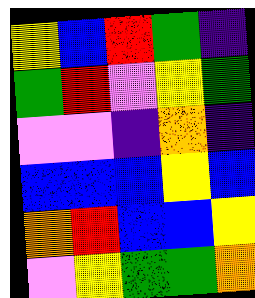[["yellow", "blue", "red", "green", "indigo"], ["green", "red", "violet", "yellow", "green"], ["violet", "violet", "indigo", "orange", "indigo"], ["blue", "blue", "blue", "yellow", "blue"], ["orange", "red", "blue", "blue", "yellow"], ["violet", "yellow", "green", "green", "orange"]]